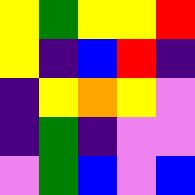[["yellow", "green", "yellow", "yellow", "red"], ["yellow", "indigo", "blue", "red", "indigo"], ["indigo", "yellow", "orange", "yellow", "violet"], ["indigo", "green", "indigo", "violet", "violet"], ["violet", "green", "blue", "violet", "blue"]]